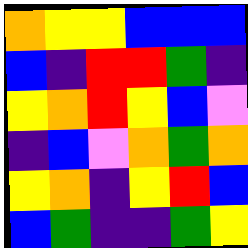[["orange", "yellow", "yellow", "blue", "blue", "blue"], ["blue", "indigo", "red", "red", "green", "indigo"], ["yellow", "orange", "red", "yellow", "blue", "violet"], ["indigo", "blue", "violet", "orange", "green", "orange"], ["yellow", "orange", "indigo", "yellow", "red", "blue"], ["blue", "green", "indigo", "indigo", "green", "yellow"]]